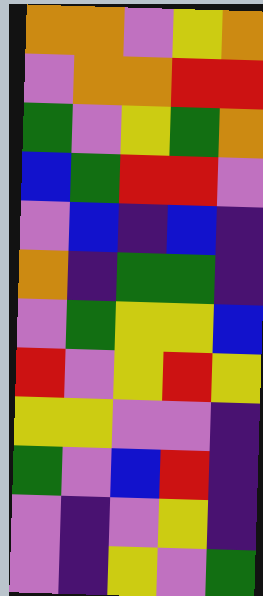[["orange", "orange", "violet", "yellow", "orange"], ["violet", "orange", "orange", "red", "red"], ["green", "violet", "yellow", "green", "orange"], ["blue", "green", "red", "red", "violet"], ["violet", "blue", "indigo", "blue", "indigo"], ["orange", "indigo", "green", "green", "indigo"], ["violet", "green", "yellow", "yellow", "blue"], ["red", "violet", "yellow", "red", "yellow"], ["yellow", "yellow", "violet", "violet", "indigo"], ["green", "violet", "blue", "red", "indigo"], ["violet", "indigo", "violet", "yellow", "indigo"], ["violet", "indigo", "yellow", "violet", "green"]]